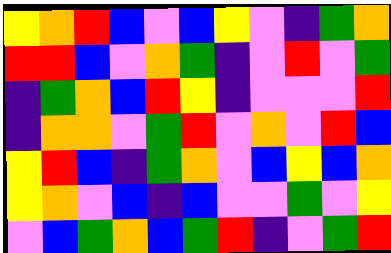[["yellow", "orange", "red", "blue", "violet", "blue", "yellow", "violet", "indigo", "green", "orange"], ["red", "red", "blue", "violet", "orange", "green", "indigo", "violet", "red", "violet", "green"], ["indigo", "green", "orange", "blue", "red", "yellow", "indigo", "violet", "violet", "violet", "red"], ["indigo", "orange", "orange", "violet", "green", "red", "violet", "orange", "violet", "red", "blue"], ["yellow", "red", "blue", "indigo", "green", "orange", "violet", "blue", "yellow", "blue", "orange"], ["yellow", "orange", "violet", "blue", "indigo", "blue", "violet", "violet", "green", "violet", "yellow"], ["violet", "blue", "green", "orange", "blue", "green", "red", "indigo", "violet", "green", "red"]]